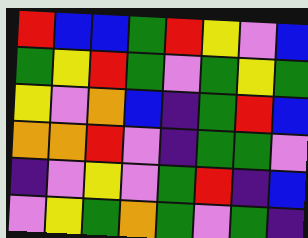[["red", "blue", "blue", "green", "red", "yellow", "violet", "blue"], ["green", "yellow", "red", "green", "violet", "green", "yellow", "green"], ["yellow", "violet", "orange", "blue", "indigo", "green", "red", "blue"], ["orange", "orange", "red", "violet", "indigo", "green", "green", "violet"], ["indigo", "violet", "yellow", "violet", "green", "red", "indigo", "blue"], ["violet", "yellow", "green", "orange", "green", "violet", "green", "indigo"]]